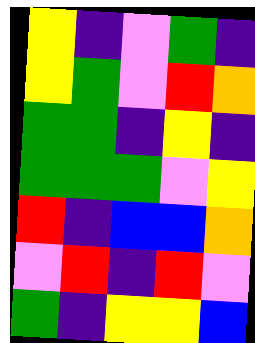[["yellow", "indigo", "violet", "green", "indigo"], ["yellow", "green", "violet", "red", "orange"], ["green", "green", "indigo", "yellow", "indigo"], ["green", "green", "green", "violet", "yellow"], ["red", "indigo", "blue", "blue", "orange"], ["violet", "red", "indigo", "red", "violet"], ["green", "indigo", "yellow", "yellow", "blue"]]